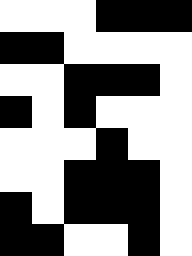[["white", "white", "white", "black", "black", "black"], ["black", "black", "white", "white", "white", "white"], ["white", "white", "black", "black", "black", "white"], ["black", "white", "black", "white", "white", "white"], ["white", "white", "white", "black", "white", "white"], ["white", "white", "black", "black", "black", "white"], ["black", "white", "black", "black", "black", "white"], ["black", "black", "white", "white", "black", "white"]]